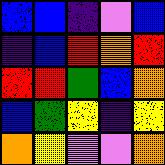[["blue", "blue", "indigo", "violet", "blue"], ["indigo", "blue", "red", "orange", "red"], ["red", "red", "green", "blue", "orange"], ["blue", "green", "yellow", "indigo", "yellow"], ["orange", "yellow", "violet", "violet", "orange"]]